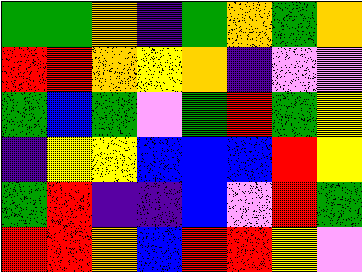[["green", "green", "orange", "indigo", "green", "orange", "green", "orange"], ["red", "red", "orange", "yellow", "orange", "indigo", "violet", "violet"], ["green", "blue", "green", "violet", "green", "red", "green", "yellow"], ["indigo", "yellow", "yellow", "blue", "blue", "blue", "red", "yellow"], ["green", "red", "indigo", "indigo", "blue", "violet", "red", "green"], ["red", "red", "orange", "blue", "red", "red", "yellow", "violet"]]